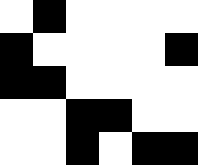[["white", "black", "white", "white", "white", "white"], ["black", "white", "white", "white", "white", "black"], ["black", "black", "white", "white", "white", "white"], ["white", "white", "black", "black", "white", "white"], ["white", "white", "black", "white", "black", "black"]]